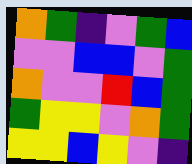[["orange", "green", "indigo", "violet", "green", "blue"], ["violet", "violet", "blue", "blue", "violet", "green"], ["orange", "violet", "violet", "red", "blue", "green"], ["green", "yellow", "yellow", "violet", "orange", "green"], ["yellow", "yellow", "blue", "yellow", "violet", "indigo"]]